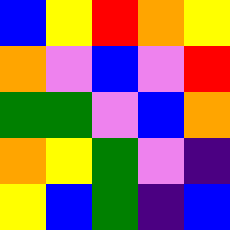[["blue", "yellow", "red", "orange", "yellow"], ["orange", "violet", "blue", "violet", "red"], ["green", "green", "violet", "blue", "orange"], ["orange", "yellow", "green", "violet", "indigo"], ["yellow", "blue", "green", "indigo", "blue"]]